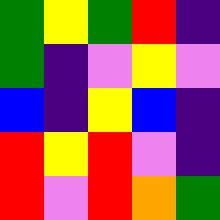[["green", "yellow", "green", "red", "indigo"], ["green", "indigo", "violet", "yellow", "violet"], ["blue", "indigo", "yellow", "blue", "indigo"], ["red", "yellow", "red", "violet", "indigo"], ["red", "violet", "red", "orange", "green"]]